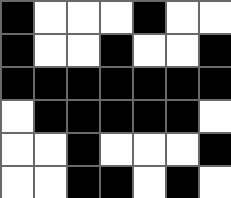[["black", "white", "white", "white", "black", "white", "white"], ["black", "white", "white", "black", "white", "white", "black"], ["black", "black", "black", "black", "black", "black", "black"], ["white", "black", "black", "black", "black", "black", "white"], ["white", "white", "black", "white", "white", "white", "black"], ["white", "white", "black", "black", "white", "black", "white"]]